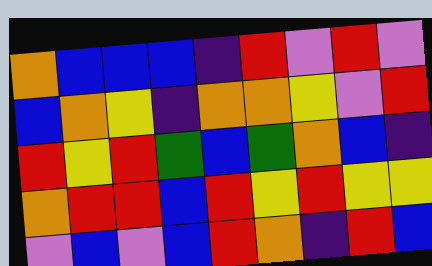[["orange", "blue", "blue", "blue", "indigo", "red", "violet", "red", "violet"], ["blue", "orange", "yellow", "indigo", "orange", "orange", "yellow", "violet", "red"], ["red", "yellow", "red", "green", "blue", "green", "orange", "blue", "indigo"], ["orange", "red", "red", "blue", "red", "yellow", "red", "yellow", "yellow"], ["violet", "blue", "violet", "blue", "red", "orange", "indigo", "red", "blue"]]